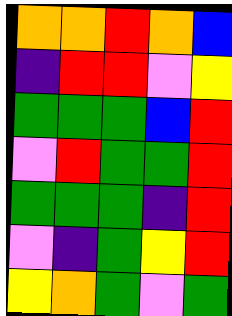[["orange", "orange", "red", "orange", "blue"], ["indigo", "red", "red", "violet", "yellow"], ["green", "green", "green", "blue", "red"], ["violet", "red", "green", "green", "red"], ["green", "green", "green", "indigo", "red"], ["violet", "indigo", "green", "yellow", "red"], ["yellow", "orange", "green", "violet", "green"]]